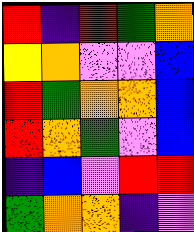[["red", "indigo", "red", "green", "orange"], ["yellow", "orange", "violet", "violet", "blue"], ["red", "green", "orange", "orange", "blue"], ["red", "orange", "green", "violet", "blue"], ["indigo", "blue", "violet", "red", "red"], ["green", "orange", "orange", "indigo", "violet"]]